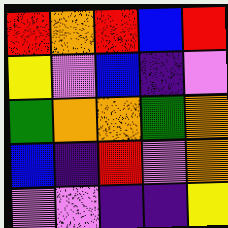[["red", "orange", "red", "blue", "red"], ["yellow", "violet", "blue", "indigo", "violet"], ["green", "orange", "orange", "green", "orange"], ["blue", "indigo", "red", "violet", "orange"], ["violet", "violet", "indigo", "indigo", "yellow"]]